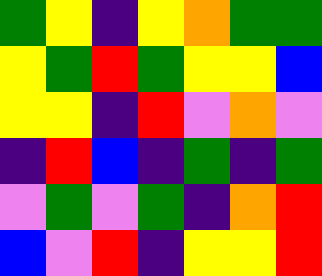[["green", "yellow", "indigo", "yellow", "orange", "green", "green"], ["yellow", "green", "red", "green", "yellow", "yellow", "blue"], ["yellow", "yellow", "indigo", "red", "violet", "orange", "violet"], ["indigo", "red", "blue", "indigo", "green", "indigo", "green"], ["violet", "green", "violet", "green", "indigo", "orange", "red"], ["blue", "violet", "red", "indigo", "yellow", "yellow", "red"]]